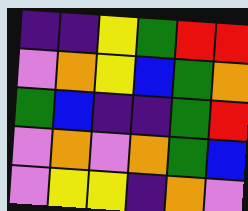[["indigo", "indigo", "yellow", "green", "red", "red"], ["violet", "orange", "yellow", "blue", "green", "orange"], ["green", "blue", "indigo", "indigo", "green", "red"], ["violet", "orange", "violet", "orange", "green", "blue"], ["violet", "yellow", "yellow", "indigo", "orange", "violet"]]